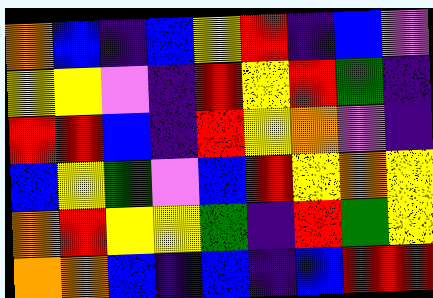[["orange", "blue", "indigo", "blue", "yellow", "red", "indigo", "blue", "violet"], ["yellow", "yellow", "violet", "indigo", "red", "yellow", "red", "green", "indigo"], ["red", "red", "blue", "indigo", "red", "yellow", "orange", "violet", "indigo"], ["blue", "yellow", "green", "violet", "blue", "red", "yellow", "orange", "yellow"], ["orange", "red", "yellow", "yellow", "green", "indigo", "red", "green", "yellow"], ["orange", "orange", "blue", "indigo", "blue", "indigo", "blue", "red", "red"]]